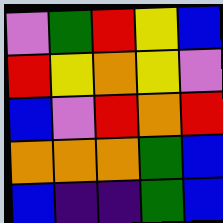[["violet", "green", "red", "yellow", "blue"], ["red", "yellow", "orange", "yellow", "violet"], ["blue", "violet", "red", "orange", "red"], ["orange", "orange", "orange", "green", "blue"], ["blue", "indigo", "indigo", "green", "blue"]]